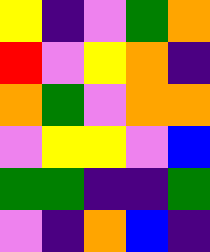[["yellow", "indigo", "violet", "green", "orange"], ["red", "violet", "yellow", "orange", "indigo"], ["orange", "green", "violet", "orange", "orange"], ["violet", "yellow", "yellow", "violet", "blue"], ["green", "green", "indigo", "indigo", "green"], ["violet", "indigo", "orange", "blue", "indigo"]]